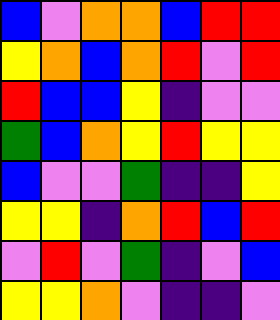[["blue", "violet", "orange", "orange", "blue", "red", "red"], ["yellow", "orange", "blue", "orange", "red", "violet", "red"], ["red", "blue", "blue", "yellow", "indigo", "violet", "violet"], ["green", "blue", "orange", "yellow", "red", "yellow", "yellow"], ["blue", "violet", "violet", "green", "indigo", "indigo", "yellow"], ["yellow", "yellow", "indigo", "orange", "red", "blue", "red"], ["violet", "red", "violet", "green", "indigo", "violet", "blue"], ["yellow", "yellow", "orange", "violet", "indigo", "indigo", "violet"]]